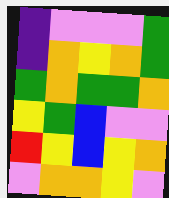[["indigo", "violet", "violet", "violet", "green"], ["indigo", "orange", "yellow", "orange", "green"], ["green", "orange", "green", "green", "orange"], ["yellow", "green", "blue", "violet", "violet"], ["red", "yellow", "blue", "yellow", "orange"], ["violet", "orange", "orange", "yellow", "violet"]]